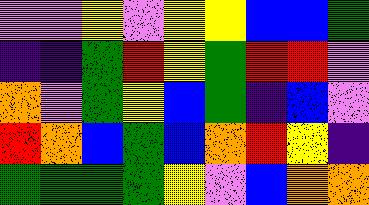[["violet", "violet", "yellow", "violet", "yellow", "yellow", "blue", "blue", "green"], ["indigo", "indigo", "green", "red", "yellow", "green", "red", "red", "violet"], ["orange", "violet", "green", "yellow", "blue", "green", "indigo", "blue", "violet"], ["red", "orange", "blue", "green", "blue", "orange", "red", "yellow", "indigo"], ["green", "green", "green", "green", "yellow", "violet", "blue", "orange", "orange"]]